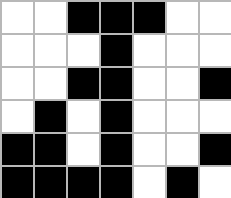[["white", "white", "black", "black", "black", "white", "white"], ["white", "white", "white", "black", "white", "white", "white"], ["white", "white", "black", "black", "white", "white", "black"], ["white", "black", "white", "black", "white", "white", "white"], ["black", "black", "white", "black", "white", "white", "black"], ["black", "black", "black", "black", "white", "black", "white"]]